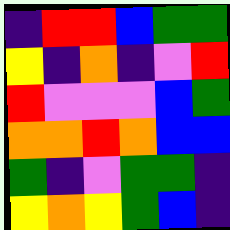[["indigo", "red", "red", "blue", "green", "green"], ["yellow", "indigo", "orange", "indigo", "violet", "red"], ["red", "violet", "violet", "violet", "blue", "green"], ["orange", "orange", "red", "orange", "blue", "blue"], ["green", "indigo", "violet", "green", "green", "indigo"], ["yellow", "orange", "yellow", "green", "blue", "indigo"]]